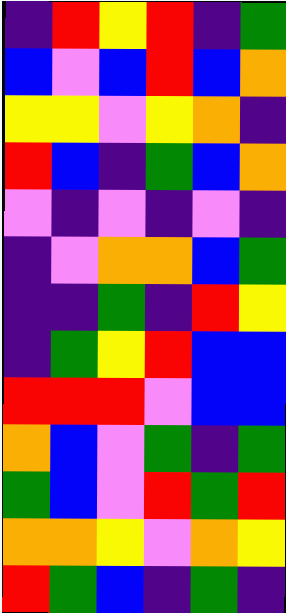[["indigo", "red", "yellow", "red", "indigo", "green"], ["blue", "violet", "blue", "red", "blue", "orange"], ["yellow", "yellow", "violet", "yellow", "orange", "indigo"], ["red", "blue", "indigo", "green", "blue", "orange"], ["violet", "indigo", "violet", "indigo", "violet", "indigo"], ["indigo", "violet", "orange", "orange", "blue", "green"], ["indigo", "indigo", "green", "indigo", "red", "yellow"], ["indigo", "green", "yellow", "red", "blue", "blue"], ["red", "red", "red", "violet", "blue", "blue"], ["orange", "blue", "violet", "green", "indigo", "green"], ["green", "blue", "violet", "red", "green", "red"], ["orange", "orange", "yellow", "violet", "orange", "yellow"], ["red", "green", "blue", "indigo", "green", "indigo"]]